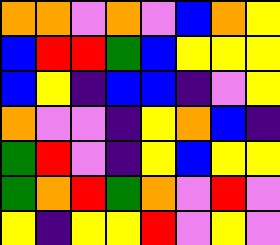[["orange", "orange", "violet", "orange", "violet", "blue", "orange", "yellow"], ["blue", "red", "red", "green", "blue", "yellow", "yellow", "yellow"], ["blue", "yellow", "indigo", "blue", "blue", "indigo", "violet", "yellow"], ["orange", "violet", "violet", "indigo", "yellow", "orange", "blue", "indigo"], ["green", "red", "violet", "indigo", "yellow", "blue", "yellow", "yellow"], ["green", "orange", "red", "green", "orange", "violet", "red", "violet"], ["yellow", "indigo", "yellow", "yellow", "red", "violet", "yellow", "violet"]]